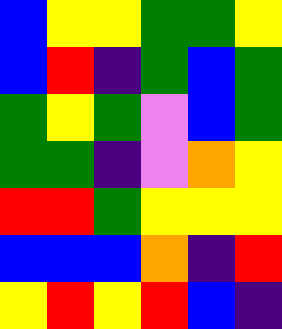[["blue", "yellow", "yellow", "green", "green", "yellow"], ["blue", "red", "indigo", "green", "blue", "green"], ["green", "yellow", "green", "violet", "blue", "green"], ["green", "green", "indigo", "violet", "orange", "yellow"], ["red", "red", "green", "yellow", "yellow", "yellow"], ["blue", "blue", "blue", "orange", "indigo", "red"], ["yellow", "red", "yellow", "red", "blue", "indigo"]]